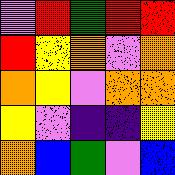[["violet", "red", "green", "red", "red"], ["red", "yellow", "orange", "violet", "orange"], ["orange", "yellow", "violet", "orange", "orange"], ["yellow", "violet", "indigo", "indigo", "yellow"], ["orange", "blue", "green", "violet", "blue"]]